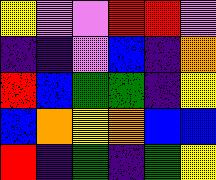[["yellow", "violet", "violet", "red", "red", "violet"], ["indigo", "indigo", "violet", "blue", "indigo", "orange"], ["red", "blue", "green", "green", "indigo", "yellow"], ["blue", "orange", "yellow", "orange", "blue", "blue"], ["red", "indigo", "green", "indigo", "green", "yellow"]]